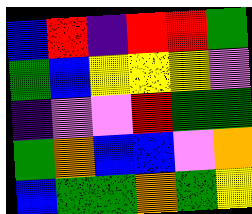[["blue", "red", "indigo", "red", "red", "green"], ["green", "blue", "yellow", "yellow", "yellow", "violet"], ["indigo", "violet", "violet", "red", "green", "green"], ["green", "orange", "blue", "blue", "violet", "orange"], ["blue", "green", "green", "orange", "green", "yellow"]]